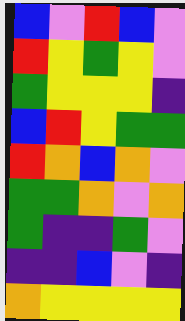[["blue", "violet", "red", "blue", "violet"], ["red", "yellow", "green", "yellow", "violet"], ["green", "yellow", "yellow", "yellow", "indigo"], ["blue", "red", "yellow", "green", "green"], ["red", "orange", "blue", "orange", "violet"], ["green", "green", "orange", "violet", "orange"], ["green", "indigo", "indigo", "green", "violet"], ["indigo", "indigo", "blue", "violet", "indigo"], ["orange", "yellow", "yellow", "yellow", "yellow"]]